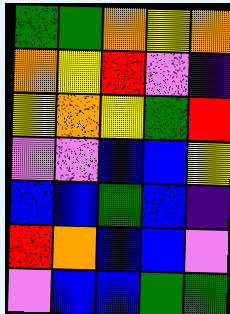[["green", "green", "orange", "yellow", "orange"], ["orange", "yellow", "red", "violet", "indigo"], ["yellow", "orange", "yellow", "green", "red"], ["violet", "violet", "blue", "blue", "yellow"], ["blue", "blue", "green", "blue", "indigo"], ["red", "orange", "blue", "blue", "violet"], ["violet", "blue", "blue", "green", "green"]]